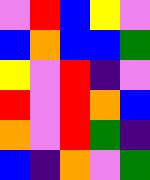[["violet", "red", "blue", "yellow", "violet"], ["blue", "orange", "blue", "blue", "green"], ["yellow", "violet", "red", "indigo", "violet"], ["red", "violet", "red", "orange", "blue"], ["orange", "violet", "red", "green", "indigo"], ["blue", "indigo", "orange", "violet", "green"]]